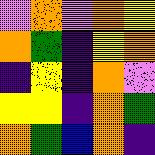[["violet", "orange", "violet", "orange", "yellow"], ["orange", "green", "indigo", "yellow", "orange"], ["indigo", "yellow", "indigo", "orange", "violet"], ["yellow", "yellow", "indigo", "orange", "green"], ["orange", "green", "blue", "orange", "indigo"]]